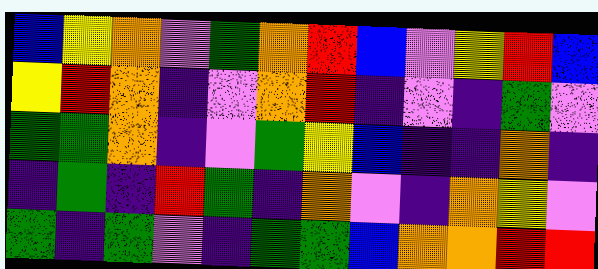[["blue", "yellow", "orange", "violet", "green", "orange", "red", "blue", "violet", "yellow", "red", "blue"], ["yellow", "red", "orange", "indigo", "violet", "orange", "red", "indigo", "violet", "indigo", "green", "violet"], ["green", "green", "orange", "indigo", "violet", "green", "yellow", "blue", "indigo", "indigo", "orange", "indigo"], ["indigo", "green", "indigo", "red", "green", "indigo", "orange", "violet", "indigo", "orange", "yellow", "violet"], ["green", "indigo", "green", "violet", "indigo", "green", "green", "blue", "orange", "orange", "red", "red"]]